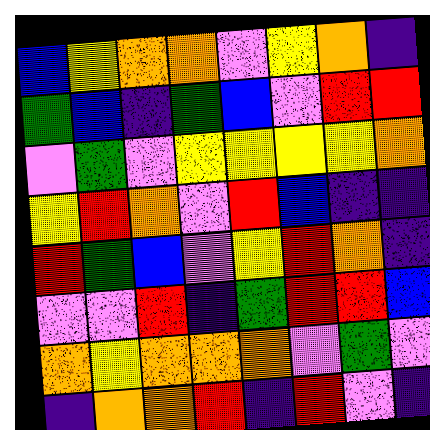[["blue", "yellow", "orange", "orange", "violet", "yellow", "orange", "indigo"], ["green", "blue", "indigo", "green", "blue", "violet", "red", "red"], ["violet", "green", "violet", "yellow", "yellow", "yellow", "yellow", "orange"], ["yellow", "red", "orange", "violet", "red", "blue", "indigo", "indigo"], ["red", "green", "blue", "violet", "yellow", "red", "orange", "indigo"], ["violet", "violet", "red", "indigo", "green", "red", "red", "blue"], ["orange", "yellow", "orange", "orange", "orange", "violet", "green", "violet"], ["indigo", "orange", "orange", "red", "indigo", "red", "violet", "indigo"]]